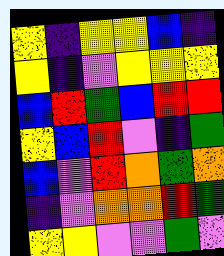[["yellow", "indigo", "yellow", "yellow", "blue", "indigo"], ["yellow", "indigo", "violet", "yellow", "yellow", "yellow"], ["blue", "red", "green", "blue", "red", "red"], ["yellow", "blue", "red", "violet", "indigo", "green"], ["blue", "violet", "red", "orange", "green", "orange"], ["indigo", "violet", "orange", "orange", "red", "green"], ["yellow", "yellow", "violet", "violet", "green", "violet"]]